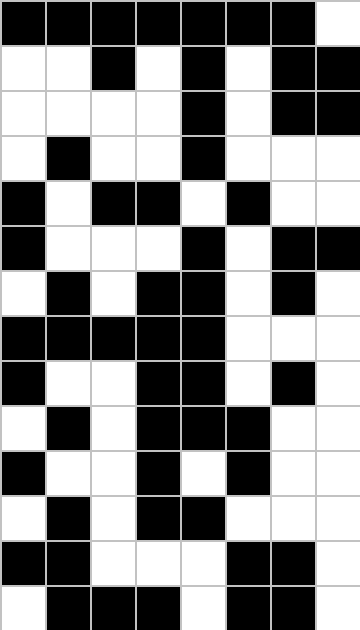[["black", "black", "black", "black", "black", "black", "black", "white"], ["white", "white", "black", "white", "black", "white", "black", "black"], ["white", "white", "white", "white", "black", "white", "black", "black"], ["white", "black", "white", "white", "black", "white", "white", "white"], ["black", "white", "black", "black", "white", "black", "white", "white"], ["black", "white", "white", "white", "black", "white", "black", "black"], ["white", "black", "white", "black", "black", "white", "black", "white"], ["black", "black", "black", "black", "black", "white", "white", "white"], ["black", "white", "white", "black", "black", "white", "black", "white"], ["white", "black", "white", "black", "black", "black", "white", "white"], ["black", "white", "white", "black", "white", "black", "white", "white"], ["white", "black", "white", "black", "black", "white", "white", "white"], ["black", "black", "white", "white", "white", "black", "black", "white"], ["white", "black", "black", "black", "white", "black", "black", "white"]]